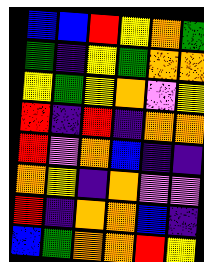[["blue", "blue", "red", "yellow", "orange", "green"], ["green", "indigo", "yellow", "green", "orange", "orange"], ["yellow", "green", "yellow", "orange", "violet", "yellow"], ["red", "indigo", "red", "indigo", "orange", "orange"], ["red", "violet", "orange", "blue", "indigo", "indigo"], ["orange", "yellow", "indigo", "orange", "violet", "violet"], ["red", "indigo", "orange", "orange", "blue", "indigo"], ["blue", "green", "orange", "orange", "red", "yellow"]]